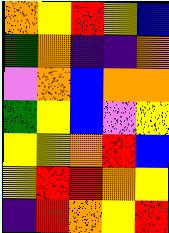[["orange", "yellow", "red", "yellow", "blue"], ["green", "orange", "indigo", "indigo", "orange"], ["violet", "orange", "blue", "orange", "orange"], ["green", "yellow", "blue", "violet", "yellow"], ["yellow", "yellow", "orange", "red", "blue"], ["yellow", "red", "red", "orange", "yellow"], ["indigo", "red", "orange", "yellow", "red"]]